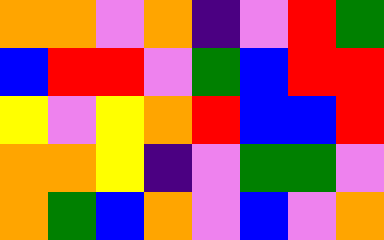[["orange", "orange", "violet", "orange", "indigo", "violet", "red", "green"], ["blue", "red", "red", "violet", "green", "blue", "red", "red"], ["yellow", "violet", "yellow", "orange", "red", "blue", "blue", "red"], ["orange", "orange", "yellow", "indigo", "violet", "green", "green", "violet"], ["orange", "green", "blue", "orange", "violet", "blue", "violet", "orange"]]